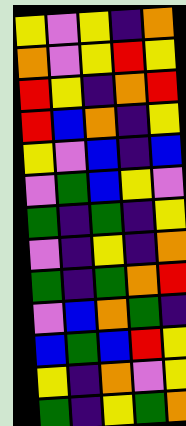[["yellow", "violet", "yellow", "indigo", "orange"], ["orange", "violet", "yellow", "red", "yellow"], ["red", "yellow", "indigo", "orange", "red"], ["red", "blue", "orange", "indigo", "yellow"], ["yellow", "violet", "blue", "indigo", "blue"], ["violet", "green", "blue", "yellow", "violet"], ["green", "indigo", "green", "indigo", "yellow"], ["violet", "indigo", "yellow", "indigo", "orange"], ["green", "indigo", "green", "orange", "red"], ["violet", "blue", "orange", "green", "indigo"], ["blue", "green", "blue", "red", "yellow"], ["yellow", "indigo", "orange", "violet", "yellow"], ["green", "indigo", "yellow", "green", "orange"]]